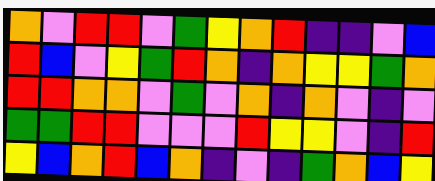[["orange", "violet", "red", "red", "violet", "green", "yellow", "orange", "red", "indigo", "indigo", "violet", "blue"], ["red", "blue", "violet", "yellow", "green", "red", "orange", "indigo", "orange", "yellow", "yellow", "green", "orange"], ["red", "red", "orange", "orange", "violet", "green", "violet", "orange", "indigo", "orange", "violet", "indigo", "violet"], ["green", "green", "red", "red", "violet", "violet", "violet", "red", "yellow", "yellow", "violet", "indigo", "red"], ["yellow", "blue", "orange", "red", "blue", "orange", "indigo", "violet", "indigo", "green", "orange", "blue", "yellow"]]